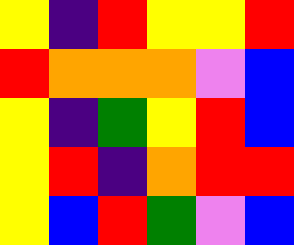[["yellow", "indigo", "red", "yellow", "yellow", "red"], ["red", "orange", "orange", "orange", "violet", "blue"], ["yellow", "indigo", "green", "yellow", "red", "blue"], ["yellow", "red", "indigo", "orange", "red", "red"], ["yellow", "blue", "red", "green", "violet", "blue"]]